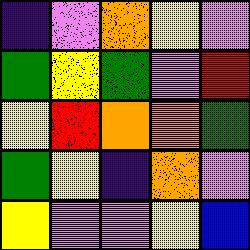[["indigo", "violet", "orange", "yellow", "violet"], ["green", "yellow", "green", "violet", "red"], ["yellow", "red", "orange", "orange", "green"], ["green", "yellow", "indigo", "orange", "violet"], ["yellow", "violet", "violet", "yellow", "blue"]]